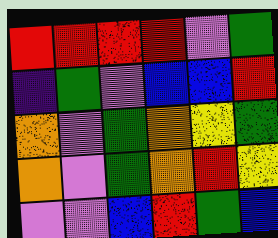[["red", "red", "red", "red", "violet", "green"], ["indigo", "green", "violet", "blue", "blue", "red"], ["orange", "violet", "green", "orange", "yellow", "green"], ["orange", "violet", "green", "orange", "red", "yellow"], ["violet", "violet", "blue", "red", "green", "blue"]]